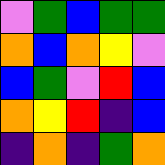[["violet", "green", "blue", "green", "green"], ["orange", "blue", "orange", "yellow", "violet"], ["blue", "green", "violet", "red", "blue"], ["orange", "yellow", "red", "indigo", "blue"], ["indigo", "orange", "indigo", "green", "orange"]]